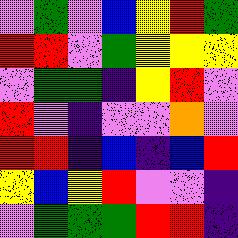[["violet", "green", "violet", "blue", "yellow", "red", "green"], ["red", "red", "violet", "green", "yellow", "yellow", "yellow"], ["violet", "green", "green", "indigo", "yellow", "red", "violet"], ["red", "violet", "indigo", "violet", "violet", "orange", "violet"], ["red", "red", "indigo", "blue", "indigo", "blue", "red"], ["yellow", "blue", "yellow", "red", "violet", "violet", "indigo"], ["violet", "green", "green", "green", "red", "red", "indigo"]]